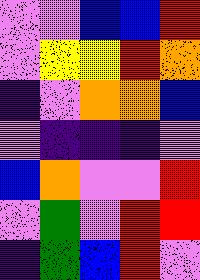[["violet", "violet", "blue", "blue", "red"], ["violet", "yellow", "yellow", "red", "orange"], ["indigo", "violet", "orange", "orange", "blue"], ["violet", "indigo", "indigo", "indigo", "violet"], ["blue", "orange", "violet", "violet", "red"], ["violet", "green", "violet", "red", "red"], ["indigo", "green", "blue", "red", "violet"]]